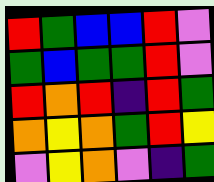[["red", "green", "blue", "blue", "red", "violet"], ["green", "blue", "green", "green", "red", "violet"], ["red", "orange", "red", "indigo", "red", "green"], ["orange", "yellow", "orange", "green", "red", "yellow"], ["violet", "yellow", "orange", "violet", "indigo", "green"]]